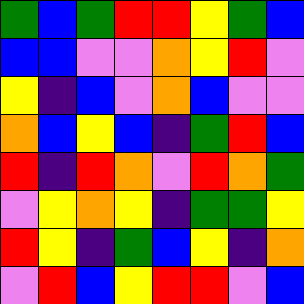[["green", "blue", "green", "red", "red", "yellow", "green", "blue"], ["blue", "blue", "violet", "violet", "orange", "yellow", "red", "violet"], ["yellow", "indigo", "blue", "violet", "orange", "blue", "violet", "violet"], ["orange", "blue", "yellow", "blue", "indigo", "green", "red", "blue"], ["red", "indigo", "red", "orange", "violet", "red", "orange", "green"], ["violet", "yellow", "orange", "yellow", "indigo", "green", "green", "yellow"], ["red", "yellow", "indigo", "green", "blue", "yellow", "indigo", "orange"], ["violet", "red", "blue", "yellow", "red", "red", "violet", "blue"]]